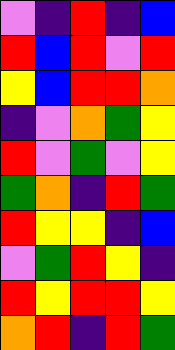[["violet", "indigo", "red", "indigo", "blue"], ["red", "blue", "red", "violet", "red"], ["yellow", "blue", "red", "red", "orange"], ["indigo", "violet", "orange", "green", "yellow"], ["red", "violet", "green", "violet", "yellow"], ["green", "orange", "indigo", "red", "green"], ["red", "yellow", "yellow", "indigo", "blue"], ["violet", "green", "red", "yellow", "indigo"], ["red", "yellow", "red", "red", "yellow"], ["orange", "red", "indigo", "red", "green"]]